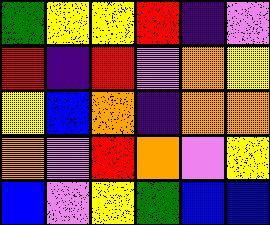[["green", "yellow", "yellow", "red", "indigo", "violet"], ["red", "indigo", "red", "violet", "orange", "yellow"], ["yellow", "blue", "orange", "indigo", "orange", "orange"], ["orange", "violet", "red", "orange", "violet", "yellow"], ["blue", "violet", "yellow", "green", "blue", "blue"]]